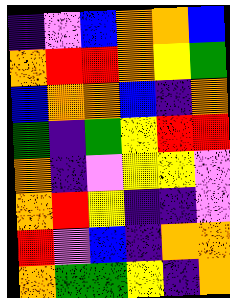[["indigo", "violet", "blue", "orange", "orange", "blue"], ["orange", "red", "red", "orange", "yellow", "green"], ["blue", "orange", "orange", "blue", "indigo", "orange"], ["green", "indigo", "green", "yellow", "red", "red"], ["orange", "indigo", "violet", "yellow", "yellow", "violet"], ["orange", "red", "yellow", "indigo", "indigo", "violet"], ["red", "violet", "blue", "indigo", "orange", "orange"], ["orange", "green", "green", "yellow", "indigo", "orange"]]